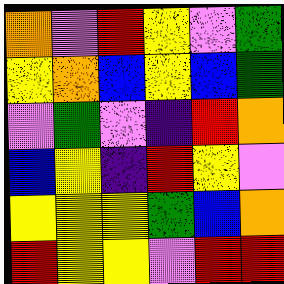[["orange", "violet", "red", "yellow", "violet", "green"], ["yellow", "orange", "blue", "yellow", "blue", "green"], ["violet", "green", "violet", "indigo", "red", "orange"], ["blue", "yellow", "indigo", "red", "yellow", "violet"], ["yellow", "yellow", "yellow", "green", "blue", "orange"], ["red", "yellow", "yellow", "violet", "red", "red"]]